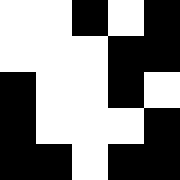[["white", "white", "black", "white", "black"], ["white", "white", "white", "black", "black"], ["black", "white", "white", "black", "white"], ["black", "white", "white", "white", "black"], ["black", "black", "white", "black", "black"]]